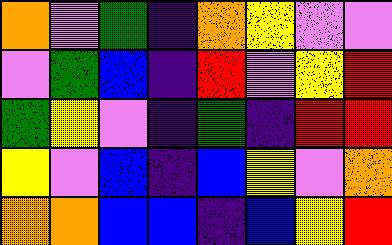[["orange", "violet", "green", "indigo", "orange", "yellow", "violet", "violet"], ["violet", "green", "blue", "indigo", "red", "violet", "yellow", "red"], ["green", "yellow", "violet", "indigo", "green", "indigo", "red", "red"], ["yellow", "violet", "blue", "indigo", "blue", "yellow", "violet", "orange"], ["orange", "orange", "blue", "blue", "indigo", "blue", "yellow", "red"]]